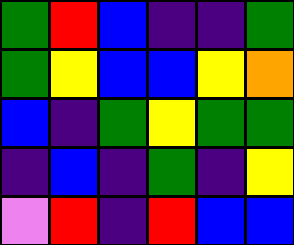[["green", "red", "blue", "indigo", "indigo", "green"], ["green", "yellow", "blue", "blue", "yellow", "orange"], ["blue", "indigo", "green", "yellow", "green", "green"], ["indigo", "blue", "indigo", "green", "indigo", "yellow"], ["violet", "red", "indigo", "red", "blue", "blue"]]